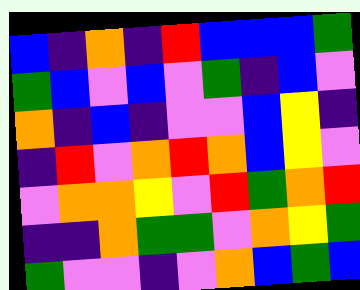[["blue", "indigo", "orange", "indigo", "red", "blue", "blue", "blue", "green"], ["green", "blue", "violet", "blue", "violet", "green", "indigo", "blue", "violet"], ["orange", "indigo", "blue", "indigo", "violet", "violet", "blue", "yellow", "indigo"], ["indigo", "red", "violet", "orange", "red", "orange", "blue", "yellow", "violet"], ["violet", "orange", "orange", "yellow", "violet", "red", "green", "orange", "red"], ["indigo", "indigo", "orange", "green", "green", "violet", "orange", "yellow", "green"], ["green", "violet", "violet", "indigo", "violet", "orange", "blue", "green", "blue"]]